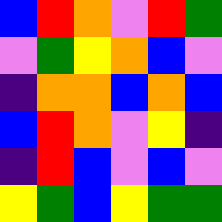[["blue", "red", "orange", "violet", "red", "green"], ["violet", "green", "yellow", "orange", "blue", "violet"], ["indigo", "orange", "orange", "blue", "orange", "blue"], ["blue", "red", "orange", "violet", "yellow", "indigo"], ["indigo", "red", "blue", "violet", "blue", "violet"], ["yellow", "green", "blue", "yellow", "green", "green"]]